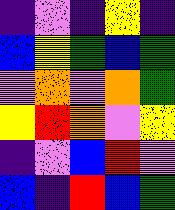[["indigo", "violet", "indigo", "yellow", "indigo"], ["blue", "yellow", "green", "blue", "green"], ["violet", "orange", "violet", "orange", "green"], ["yellow", "red", "orange", "violet", "yellow"], ["indigo", "violet", "blue", "red", "violet"], ["blue", "indigo", "red", "blue", "green"]]